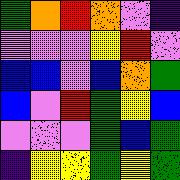[["green", "orange", "red", "orange", "violet", "indigo"], ["violet", "violet", "violet", "yellow", "red", "violet"], ["blue", "blue", "violet", "blue", "orange", "green"], ["blue", "violet", "red", "green", "yellow", "blue"], ["violet", "violet", "violet", "green", "blue", "green"], ["indigo", "yellow", "yellow", "green", "yellow", "green"]]